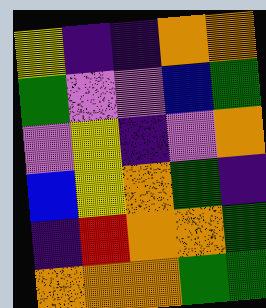[["yellow", "indigo", "indigo", "orange", "orange"], ["green", "violet", "violet", "blue", "green"], ["violet", "yellow", "indigo", "violet", "orange"], ["blue", "yellow", "orange", "green", "indigo"], ["indigo", "red", "orange", "orange", "green"], ["orange", "orange", "orange", "green", "green"]]